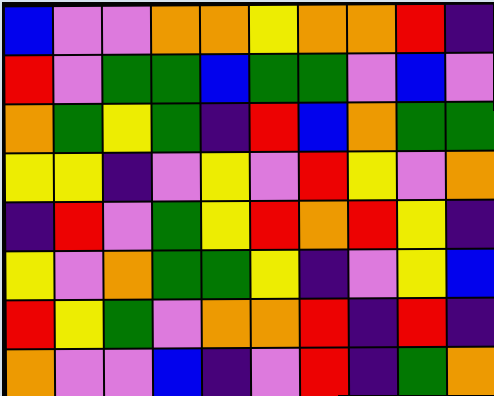[["blue", "violet", "violet", "orange", "orange", "yellow", "orange", "orange", "red", "indigo"], ["red", "violet", "green", "green", "blue", "green", "green", "violet", "blue", "violet"], ["orange", "green", "yellow", "green", "indigo", "red", "blue", "orange", "green", "green"], ["yellow", "yellow", "indigo", "violet", "yellow", "violet", "red", "yellow", "violet", "orange"], ["indigo", "red", "violet", "green", "yellow", "red", "orange", "red", "yellow", "indigo"], ["yellow", "violet", "orange", "green", "green", "yellow", "indigo", "violet", "yellow", "blue"], ["red", "yellow", "green", "violet", "orange", "orange", "red", "indigo", "red", "indigo"], ["orange", "violet", "violet", "blue", "indigo", "violet", "red", "indigo", "green", "orange"]]